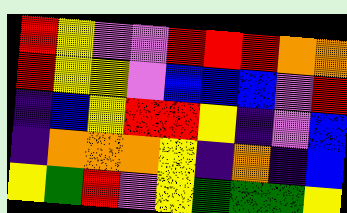[["red", "yellow", "violet", "violet", "red", "red", "red", "orange", "orange"], ["red", "yellow", "yellow", "violet", "blue", "blue", "blue", "violet", "red"], ["indigo", "blue", "yellow", "red", "red", "yellow", "indigo", "violet", "blue"], ["indigo", "orange", "orange", "orange", "yellow", "indigo", "orange", "indigo", "blue"], ["yellow", "green", "red", "violet", "yellow", "green", "green", "green", "yellow"]]